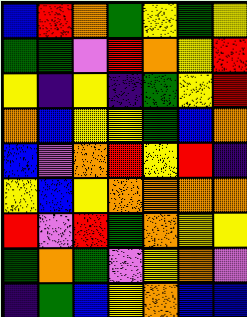[["blue", "red", "orange", "green", "yellow", "green", "yellow"], ["green", "green", "violet", "red", "orange", "yellow", "red"], ["yellow", "indigo", "yellow", "indigo", "green", "yellow", "red"], ["orange", "blue", "yellow", "yellow", "green", "blue", "orange"], ["blue", "violet", "orange", "red", "yellow", "red", "indigo"], ["yellow", "blue", "yellow", "orange", "orange", "orange", "orange"], ["red", "violet", "red", "green", "orange", "yellow", "yellow"], ["green", "orange", "green", "violet", "yellow", "orange", "violet"], ["indigo", "green", "blue", "yellow", "orange", "blue", "blue"]]